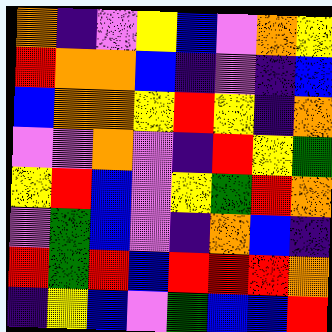[["orange", "indigo", "violet", "yellow", "blue", "violet", "orange", "yellow"], ["red", "orange", "orange", "blue", "indigo", "violet", "indigo", "blue"], ["blue", "orange", "orange", "yellow", "red", "yellow", "indigo", "orange"], ["violet", "violet", "orange", "violet", "indigo", "red", "yellow", "green"], ["yellow", "red", "blue", "violet", "yellow", "green", "red", "orange"], ["violet", "green", "blue", "violet", "indigo", "orange", "blue", "indigo"], ["red", "green", "red", "blue", "red", "red", "red", "orange"], ["indigo", "yellow", "blue", "violet", "green", "blue", "blue", "red"]]